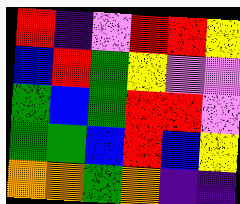[["red", "indigo", "violet", "red", "red", "yellow"], ["blue", "red", "green", "yellow", "violet", "violet"], ["green", "blue", "green", "red", "red", "violet"], ["green", "green", "blue", "red", "blue", "yellow"], ["orange", "orange", "green", "orange", "indigo", "indigo"]]